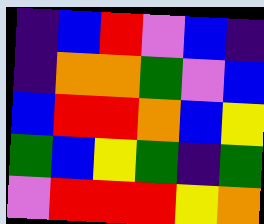[["indigo", "blue", "red", "violet", "blue", "indigo"], ["indigo", "orange", "orange", "green", "violet", "blue"], ["blue", "red", "red", "orange", "blue", "yellow"], ["green", "blue", "yellow", "green", "indigo", "green"], ["violet", "red", "red", "red", "yellow", "orange"]]